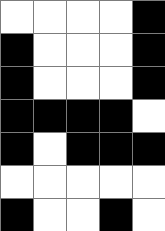[["white", "white", "white", "white", "black"], ["black", "white", "white", "white", "black"], ["black", "white", "white", "white", "black"], ["black", "black", "black", "black", "white"], ["black", "white", "black", "black", "black"], ["white", "white", "white", "white", "white"], ["black", "white", "white", "black", "white"]]